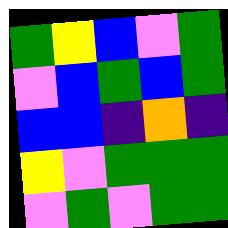[["green", "yellow", "blue", "violet", "green"], ["violet", "blue", "green", "blue", "green"], ["blue", "blue", "indigo", "orange", "indigo"], ["yellow", "violet", "green", "green", "green"], ["violet", "green", "violet", "green", "green"]]